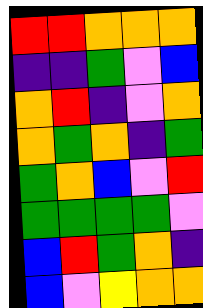[["red", "red", "orange", "orange", "orange"], ["indigo", "indigo", "green", "violet", "blue"], ["orange", "red", "indigo", "violet", "orange"], ["orange", "green", "orange", "indigo", "green"], ["green", "orange", "blue", "violet", "red"], ["green", "green", "green", "green", "violet"], ["blue", "red", "green", "orange", "indigo"], ["blue", "violet", "yellow", "orange", "orange"]]